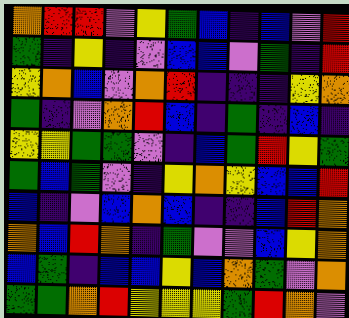[["orange", "red", "red", "violet", "yellow", "green", "blue", "indigo", "blue", "violet", "red"], ["green", "indigo", "yellow", "indigo", "violet", "blue", "blue", "violet", "green", "indigo", "red"], ["yellow", "orange", "blue", "violet", "orange", "red", "indigo", "indigo", "indigo", "yellow", "orange"], ["green", "indigo", "violet", "orange", "red", "blue", "indigo", "green", "indigo", "blue", "indigo"], ["yellow", "yellow", "green", "green", "violet", "indigo", "blue", "green", "red", "yellow", "green"], ["green", "blue", "green", "violet", "indigo", "yellow", "orange", "yellow", "blue", "blue", "red"], ["blue", "indigo", "violet", "blue", "orange", "blue", "indigo", "indigo", "blue", "red", "orange"], ["orange", "blue", "red", "orange", "indigo", "green", "violet", "violet", "blue", "yellow", "orange"], ["blue", "green", "indigo", "blue", "blue", "yellow", "blue", "orange", "green", "violet", "orange"], ["green", "green", "orange", "red", "yellow", "yellow", "yellow", "green", "red", "orange", "violet"]]